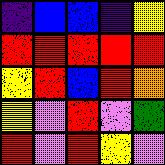[["indigo", "blue", "blue", "indigo", "yellow"], ["red", "red", "red", "red", "red"], ["yellow", "red", "blue", "red", "orange"], ["yellow", "violet", "red", "violet", "green"], ["red", "violet", "red", "yellow", "violet"]]